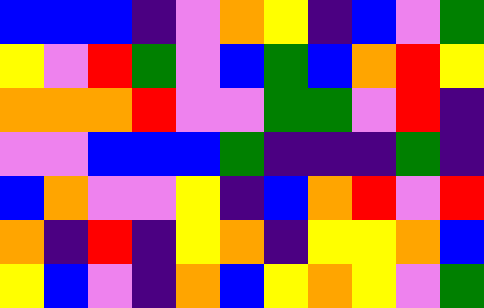[["blue", "blue", "blue", "indigo", "violet", "orange", "yellow", "indigo", "blue", "violet", "green"], ["yellow", "violet", "red", "green", "violet", "blue", "green", "blue", "orange", "red", "yellow"], ["orange", "orange", "orange", "red", "violet", "violet", "green", "green", "violet", "red", "indigo"], ["violet", "violet", "blue", "blue", "blue", "green", "indigo", "indigo", "indigo", "green", "indigo"], ["blue", "orange", "violet", "violet", "yellow", "indigo", "blue", "orange", "red", "violet", "red"], ["orange", "indigo", "red", "indigo", "yellow", "orange", "indigo", "yellow", "yellow", "orange", "blue"], ["yellow", "blue", "violet", "indigo", "orange", "blue", "yellow", "orange", "yellow", "violet", "green"]]